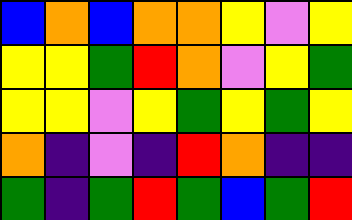[["blue", "orange", "blue", "orange", "orange", "yellow", "violet", "yellow"], ["yellow", "yellow", "green", "red", "orange", "violet", "yellow", "green"], ["yellow", "yellow", "violet", "yellow", "green", "yellow", "green", "yellow"], ["orange", "indigo", "violet", "indigo", "red", "orange", "indigo", "indigo"], ["green", "indigo", "green", "red", "green", "blue", "green", "red"]]